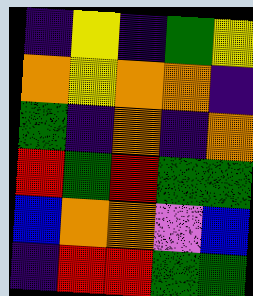[["indigo", "yellow", "indigo", "green", "yellow"], ["orange", "yellow", "orange", "orange", "indigo"], ["green", "indigo", "orange", "indigo", "orange"], ["red", "green", "red", "green", "green"], ["blue", "orange", "orange", "violet", "blue"], ["indigo", "red", "red", "green", "green"]]